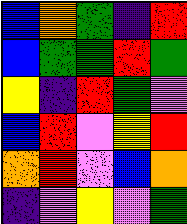[["blue", "orange", "green", "indigo", "red"], ["blue", "green", "green", "red", "green"], ["yellow", "indigo", "red", "green", "violet"], ["blue", "red", "violet", "yellow", "red"], ["orange", "red", "violet", "blue", "orange"], ["indigo", "violet", "yellow", "violet", "green"]]